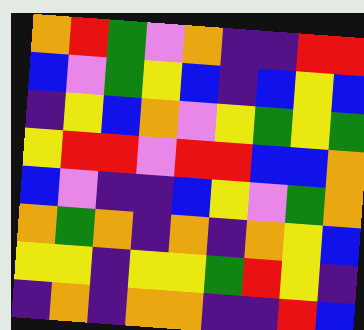[["orange", "red", "green", "violet", "orange", "indigo", "indigo", "red", "red"], ["blue", "violet", "green", "yellow", "blue", "indigo", "blue", "yellow", "blue"], ["indigo", "yellow", "blue", "orange", "violet", "yellow", "green", "yellow", "green"], ["yellow", "red", "red", "violet", "red", "red", "blue", "blue", "orange"], ["blue", "violet", "indigo", "indigo", "blue", "yellow", "violet", "green", "orange"], ["orange", "green", "orange", "indigo", "orange", "indigo", "orange", "yellow", "blue"], ["yellow", "yellow", "indigo", "yellow", "yellow", "green", "red", "yellow", "indigo"], ["indigo", "orange", "indigo", "orange", "orange", "indigo", "indigo", "red", "blue"]]